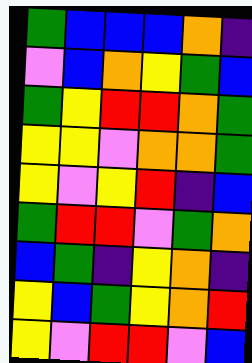[["green", "blue", "blue", "blue", "orange", "indigo"], ["violet", "blue", "orange", "yellow", "green", "blue"], ["green", "yellow", "red", "red", "orange", "green"], ["yellow", "yellow", "violet", "orange", "orange", "green"], ["yellow", "violet", "yellow", "red", "indigo", "blue"], ["green", "red", "red", "violet", "green", "orange"], ["blue", "green", "indigo", "yellow", "orange", "indigo"], ["yellow", "blue", "green", "yellow", "orange", "red"], ["yellow", "violet", "red", "red", "violet", "blue"]]